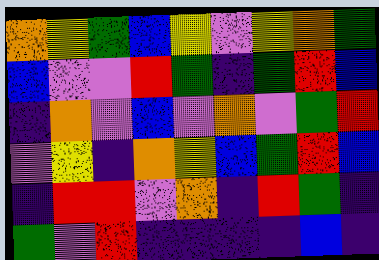[["orange", "yellow", "green", "blue", "yellow", "violet", "yellow", "orange", "green"], ["blue", "violet", "violet", "red", "green", "indigo", "green", "red", "blue"], ["indigo", "orange", "violet", "blue", "violet", "orange", "violet", "green", "red"], ["violet", "yellow", "indigo", "orange", "yellow", "blue", "green", "red", "blue"], ["indigo", "red", "red", "violet", "orange", "indigo", "red", "green", "indigo"], ["green", "violet", "red", "indigo", "indigo", "indigo", "indigo", "blue", "indigo"]]